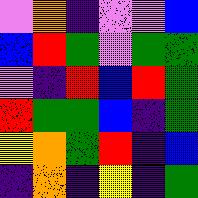[["violet", "orange", "indigo", "violet", "violet", "blue"], ["blue", "red", "green", "violet", "green", "green"], ["violet", "indigo", "red", "blue", "red", "green"], ["red", "green", "green", "blue", "indigo", "green"], ["yellow", "orange", "green", "red", "indigo", "blue"], ["indigo", "orange", "indigo", "yellow", "indigo", "green"]]